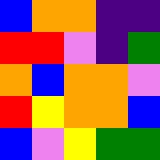[["blue", "orange", "orange", "indigo", "indigo"], ["red", "red", "violet", "indigo", "green"], ["orange", "blue", "orange", "orange", "violet"], ["red", "yellow", "orange", "orange", "blue"], ["blue", "violet", "yellow", "green", "green"]]